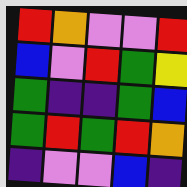[["red", "orange", "violet", "violet", "red"], ["blue", "violet", "red", "green", "yellow"], ["green", "indigo", "indigo", "green", "blue"], ["green", "red", "green", "red", "orange"], ["indigo", "violet", "violet", "blue", "indigo"]]